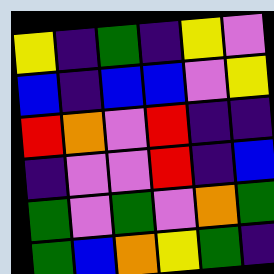[["yellow", "indigo", "green", "indigo", "yellow", "violet"], ["blue", "indigo", "blue", "blue", "violet", "yellow"], ["red", "orange", "violet", "red", "indigo", "indigo"], ["indigo", "violet", "violet", "red", "indigo", "blue"], ["green", "violet", "green", "violet", "orange", "green"], ["green", "blue", "orange", "yellow", "green", "indigo"]]